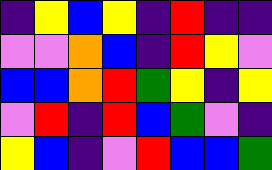[["indigo", "yellow", "blue", "yellow", "indigo", "red", "indigo", "indigo"], ["violet", "violet", "orange", "blue", "indigo", "red", "yellow", "violet"], ["blue", "blue", "orange", "red", "green", "yellow", "indigo", "yellow"], ["violet", "red", "indigo", "red", "blue", "green", "violet", "indigo"], ["yellow", "blue", "indigo", "violet", "red", "blue", "blue", "green"]]